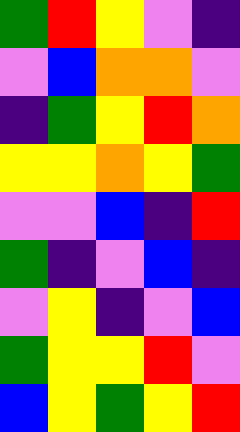[["green", "red", "yellow", "violet", "indigo"], ["violet", "blue", "orange", "orange", "violet"], ["indigo", "green", "yellow", "red", "orange"], ["yellow", "yellow", "orange", "yellow", "green"], ["violet", "violet", "blue", "indigo", "red"], ["green", "indigo", "violet", "blue", "indigo"], ["violet", "yellow", "indigo", "violet", "blue"], ["green", "yellow", "yellow", "red", "violet"], ["blue", "yellow", "green", "yellow", "red"]]